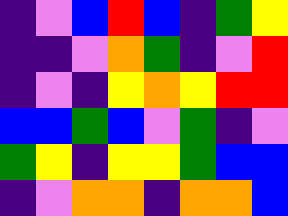[["indigo", "violet", "blue", "red", "blue", "indigo", "green", "yellow"], ["indigo", "indigo", "violet", "orange", "green", "indigo", "violet", "red"], ["indigo", "violet", "indigo", "yellow", "orange", "yellow", "red", "red"], ["blue", "blue", "green", "blue", "violet", "green", "indigo", "violet"], ["green", "yellow", "indigo", "yellow", "yellow", "green", "blue", "blue"], ["indigo", "violet", "orange", "orange", "indigo", "orange", "orange", "blue"]]